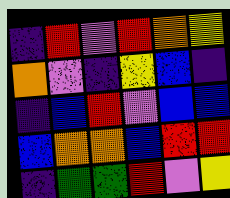[["indigo", "red", "violet", "red", "orange", "yellow"], ["orange", "violet", "indigo", "yellow", "blue", "indigo"], ["indigo", "blue", "red", "violet", "blue", "blue"], ["blue", "orange", "orange", "blue", "red", "red"], ["indigo", "green", "green", "red", "violet", "yellow"]]